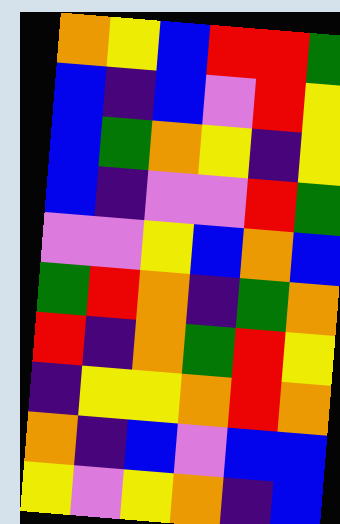[["orange", "yellow", "blue", "red", "red", "green"], ["blue", "indigo", "blue", "violet", "red", "yellow"], ["blue", "green", "orange", "yellow", "indigo", "yellow"], ["blue", "indigo", "violet", "violet", "red", "green"], ["violet", "violet", "yellow", "blue", "orange", "blue"], ["green", "red", "orange", "indigo", "green", "orange"], ["red", "indigo", "orange", "green", "red", "yellow"], ["indigo", "yellow", "yellow", "orange", "red", "orange"], ["orange", "indigo", "blue", "violet", "blue", "blue"], ["yellow", "violet", "yellow", "orange", "indigo", "blue"]]